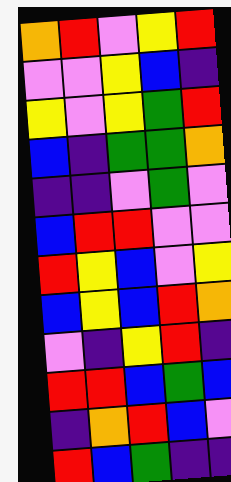[["orange", "red", "violet", "yellow", "red"], ["violet", "violet", "yellow", "blue", "indigo"], ["yellow", "violet", "yellow", "green", "red"], ["blue", "indigo", "green", "green", "orange"], ["indigo", "indigo", "violet", "green", "violet"], ["blue", "red", "red", "violet", "violet"], ["red", "yellow", "blue", "violet", "yellow"], ["blue", "yellow", "blue", "red", "orange"], ["violet", "indigo", "yellow", "red", "indigo"], ["red", "red", "blue", "green", "blue"], ["indigo", "orange", "red", "blue", "violet"], ["red", "blue", "green", "indigo", "indigo"]]